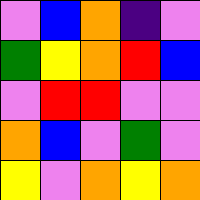[["violet", "blue", "orange", "indigo", "violet"], ["green", "yellow", "orange", "red", "blue"], ["violet", "red", "red", "violet", "violet"], ["orange", "blue", "violet", "green", "violet"], ["yellow", "violet", "orange", "yellow", "orange"]]